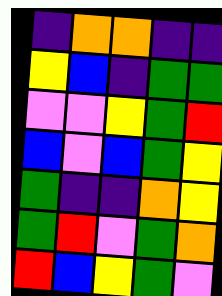[["indigo", "orange", "orange", "indigo", "indigo"], ["yellow", "blue", "indigo", "green", "green"], ["violet", "violet", "yellow", "green", "red"], ["blue", "violet", "blue", "green", "yellow"], ["green", "indigo", "indigo", "orange", "yellow"], ["green", "red", "violet", "green", "orange"], ["red", "blue", "yellow", "green", "violet"]]